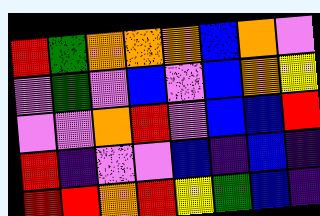[["red", "green", "orange", "orange", "orange", "blue", "orange", "violet"], ["violet", "green", "violet", "blue", "violet", "blue", "orange", "yellow"], ["violet", "violet", "orange", "red", "violet", "blue", "blue", "red"], ["red", "indigo", "violet", "violet", "blue", "indigo", "blue", "indigo"], ["red", "red", "orange", "red", "yellow", "green", "blue", "indigo"]]